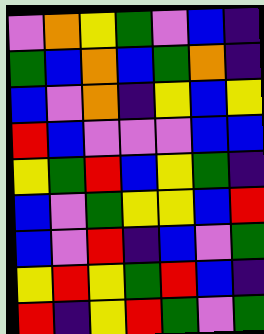[["violet", "orange", "yellow", "green", "violet", "blue", "indigo"], ["green", "blue", "orange", "blue", "green", "orange", "indigo"], ["blue", "violet", "orange", "indigo", "yellow", "blue", "yellow"], ["red", "blue", "violet", "violet", "violet", "blue", "blue"], ["yellow", "green", "red", "blue", "yellow", "green", "indigo"], ["blue", "violet", "green", "yellow", "yellow", "blue", "red"], ["blue", "violet", "red", "indigo", "blue", "violet", "green"], ["yellow", "red", "yellow", "green", "red", "blue", "indigo"], ["red", "indigo", "yellow", "red", "green", "violet", "green"]]